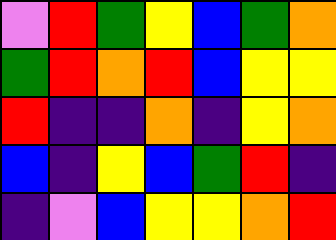[["violet", "red", "green", "yellow", "blue", "green", "orange"], ["green", "red", "orange", "red", "blue", "yellow", "yellow"], ["red", "indigo", "indigo", "orange", "indigo", "yellow", "orange"], ["blue", "indigo", "yellow", "blue", "green", "red", "indigo"], ["indigo", "violet", "blue", "yellow", "yellow", "orange", "red"]]